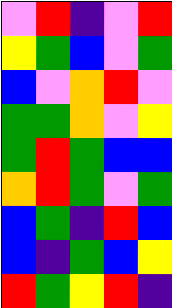[["violet", "red", "indigo", "violet", "red"], ["yellow", "green", "blue", "violet", "green"], ["blue", "violet", "orange", "red", "violet"], ["green", "green", "orange", "violet", "yellow"], ["green", "red", "green", "blue", "blue"], ["orange", "red", "green", "violet", "green"], ["blue", "green", "indigo", "red", "blue"], ["blue", "indigo", "green", "blue", "yellow"], ["red", "green", "yellow", "red", "indigo"]]